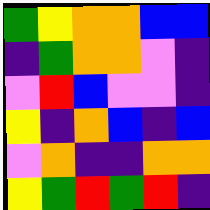[["green", "yellow", "orange", "orange", "blue", "blue"], ["indigo", "green", "orange", "orange", "violet", "indigo"], ["violet", "red", "blue", "violet", "violet", "indigo"], ["yellow", "indigo", "orange", "blue", "indigo", "blue"], ["violet", "orange", "indigo", "indigo", "orange", "orange"], ["yellow", "green", "red", "green", "red", "indigo"]]